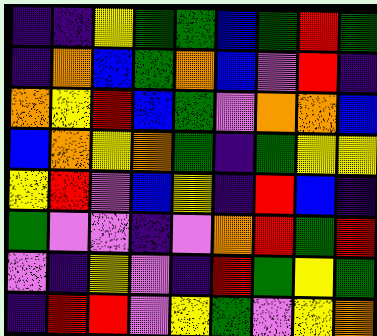[["indigo", "indigo", "yellow", "green", "green", "blue", "green", "red", "green"], ["indigo", "orange", "blue", "green", "orange", "blue", "violet", "red", "indigo"], ["orange", "yellow", "red", "blue", "green", "violet", "orange", "orange", "blue"], ["blue", "orange", "yellow", "orange", "green", "indigo", "green", "yellow", "yellow"], ["yellow", "red", "violet", "blue", "yellow", "indigo", "red", "blue", "indigo"], ["green", "violet", "violet", "indigo", "violet", "orange", "red", "green", "red"], ["violet", "indigo", "yellow", "violet", "indigo", "red", "green", "yellow", "green"], ["indigo", "red", "red", "violet", "yellow", "green", "violet", "yellow", "orange"]]